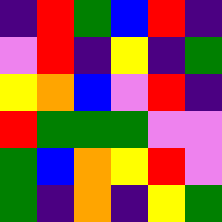[["indigo", "red", "green", "blue", "red", "indigo"], ["violet", "red", "indigo", "yellow", "indigo", "green"], ["yellow", "orange", "blue", "violet", "red", "indigo"], ["red", "green", "green", "green", "violet", "violet"], ["green", "blue", "orange", "yellow", "red", "violet"], ["green", "indigo", "orange", "indigo", "yellow", "green"]]